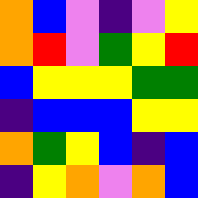[["orange", "blue", "violet", "indigo", "violet", "yellow"], ["orange", "red", "violet", "green", "yellow", "red"], ["blue", "yellow", "yellow", "yellow", "green", "green"], ["indigo", "blue", "blue", "blue", "yellow", "yellow"], ["orange", "green", "yellow", "blue", "indigo", "blue"], ["indigo", "yellow", "orange", "violet", "orange", "blue"]]